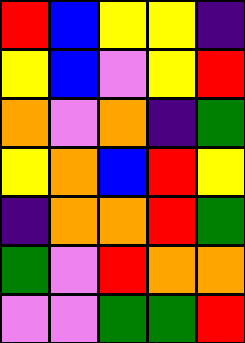[["red", "blue", "yellow", "yellow", "indigo"], ["yellow", "blue", "violet", "yellow", "red"], ["orange", "violet", "orange", "indigo", "green"], ["yellow", "orange", "blue", "red", "yellow"], ["indigo", "orange", "orange", "red", "green"], ["green", "violet", "red", "orange", "orange"], ["violet", "violet", "green", "green", "red"]]